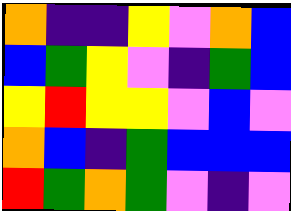[["orange", "indigo", "indigo", "yellow", "violet", "orange", "blue"], ["blue", "green", "yellow", "violet", "indigo", "green", "blue"], ["yellow", "red", "yellow", "yellow", "violet", "blue", "violet"], ["orange", "blue", "indigo", "green", "blue", "blue", "blue"], ["red", "green", "orange", "green", "violet", "indigo", "violet"]]